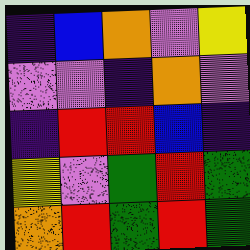[["indigo", "blue", "orange", "violet", "yellow"], ["violet", "violet", "indigo", "orange", "violet"], ["indigo", "red", "red", "blue", "indigo"], ["yellow", "violet", "green", "red", "green"], ["orange", "red", "green", "red", "green"]]